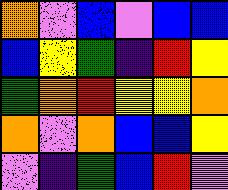[["orange", "violet", "blue", "violet", "blue", "blue"], ["blue", "yellow", "green", "indigo", "red", "yellow"], ["green", "orange", "red", "yellow", "yellow", "orange"], ["orange", "violet", "orange", "blue", "blue", "yellow"], ["violet", "indigo", "green", "blue", "red", "violet"]]